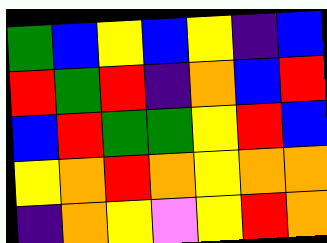[["green", "blue", "yellow", "blue", "yellow", "indigo", "blue"], ["red", "green", "red", "indigo", "orange", "blue", "red"], ["blue", "red", "green", "green", "yellow", "red", "blue"], ["yellow", "orange", "red", "orange", "yellow", "orange", "orange"], ["indigo", "orange", "yellow", "violet", "yellow", "red", "orange"]]